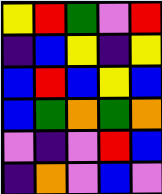[["yellow", "red", "green", "violet", "red"], ["indigo", "blue", "yellow", "indigo", "yellow"], ["blue", "red", "blue", "yellow", "blue"], ["blue", "green", "orange", "green", "orange"], ["violet", "indigo", "violet", "red", "blue"], ["indigo", "orange", "violet", "blue", "violet"]]